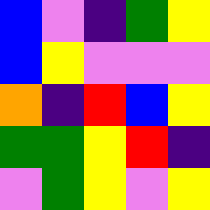[["blue", "violet", "indigo", "green", "yellow"], ["blue", "yellow", "violet", "violet", "violet"], ["orange", "indigo", "red", "blue", "yellow"], ["green", "green", "yellow", "red", "indigo"], ["violet", "green", "yellow", "violet", "yellow"]]